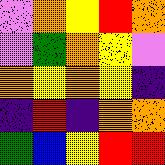[["violet", "orange", "yellow", "red", "orange"], ["violet", "green", "orange", "yellow", "violet"], ["orange", "yellow", "orange", "yellow", "indigo"], ["indigo", "red", "indigo", "orange", "orange"], ["green", "blue", "yellow", "red", "red"]]